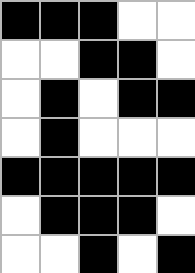[["black", "black", "black", "white", "white"], ["white", "white", "black", "black", "white"], ["white", "black", "white", "black", "black"], ["white", "black", "white", "white", "white"], ["black", "black", "black", "black", "black"], ["white", "black", "black", "black", "white"], ["white", "white", "black", "white", "black"]]